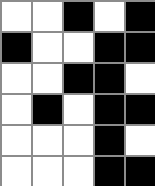[["white", "white", "black", "white", "black"], ["black", "white", "white", "black", "black"], ["white", "white", "black", "black", "white"], ["white", "black", "white", "black", "black"], ["white", "white", "white", "black", "white"], ["white", "white", "white", "black", "black"]]